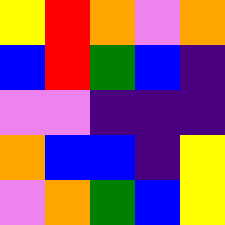[["yellow", "red", "orange", "violet", "orange"], ["blue", "red", "green", "blue", "indigo"], ["violet", "violet", "indigo", "indigo", "indigo"], ["orange", "blue", "blue", "indigo", "yellow"], ["violet", "orange", "green", "blue", "yellow"]]